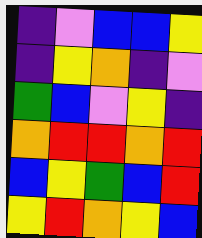[["indigo", "violet", "blue", "blue", "yellow"], ["indigo", "yellow", "orange", "indigo", "violet"], ["green", "blue", "violet", "yellow", "indigo"], ["orange", "red", "red", "orange", "red"], ["blue", "yellow", "green", "blue", "red"], ["yellow", "red", "orange", "yellow", "blue"]]